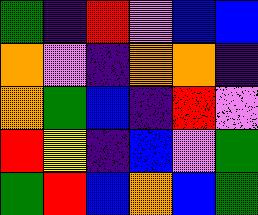[["green", "indigo", "red", "violet", "blue", "blue"], ["orange", "violet", "indigo", "orange", "orange", "indigo"], ["orange", "green", "blue", "indigo", "red", "violet"], ["red", "yellow", "indigo", "blue", "violet", "green"], ["green", "red", "blue", "orange", "blue", "green"]]